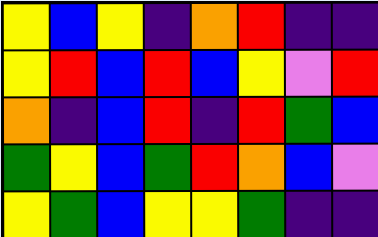[["yellow", "blue", "yellow", "indigo", "orange", "red", "indigo", "indigo"], ["yellow", "red", "blue", "red", "blue", "yellow", "violet", "red"], ["orange", "indigo", "blue", "red", "indigo", "red", "green", "blue"], ["green", "yellow", "blue", "green", "red", "orange", "blue", "violet"], ["yellow", "green", "blue", "yellow", "yellow", "green", "indigo", "indigo"]]